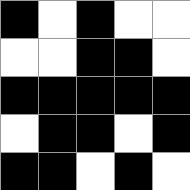[["black", "white", "black", "white", "white"], ["white", "white", "black", "black", "white"], ["black", "black", "black", "black", "black"], ["white", "black", "black", "white", "black"], ["black", "black", "white", "black", "white"]]